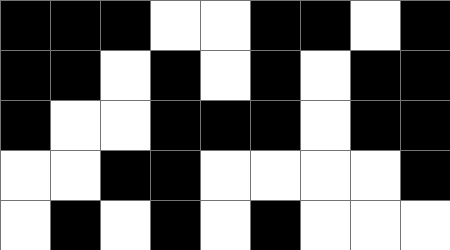[["black", "black", "black", "white", "white", "black", "black", "white", "black"], ["black", "black", "white", "black", "white", "black", "white", "black", "black"], ["black", "white", "white", "black", "black", "black", "white", "black", "black"], ["white", "white", "black", "black", "white", "white", "white", "white", "black"], ["white", "black", "white", "black", "white", "black", "white", "white", "white"]]